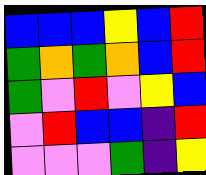[["blue", "blue", "blue", "yellow", "blue", "red"], ["green", "orange", "green", "orange", "blue", "red"], ["green", "violet", "red", "violet", "yellow", "blue"], ["violet", "red", "blue", "blue", "indigo", "red"], ["violet", "violet", "violet", "green", "indigo", "yellow"]]